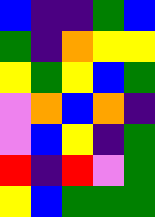[["blue", "indigo", "indigo", "green", "blue"], ["green", "indigo", "orange", "yellow", "yellow"], ["yellow", "green", "yellow", "blue", "green"], ["violet", "orange", "blue", "orange", "indigo"], ["violet", "blue", "yellow", "indigo", "green"], ["red", "indigo", "red", "violet", "green"], ["yellow", "blue", "green", "green", "green"]]